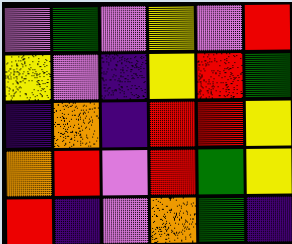[["violet", "green", "violet", "yellow", "violet", "red"], ["yellow", "violet", "indigo", "yellow", "red", "green"], ["indigo", "orange", "indigo", "red", "red", "yellow"], ["orange", "red", "violet", "red", "green", "yellow"], ["red", "indigo", "violet", "orange", "green", "indigo"]]